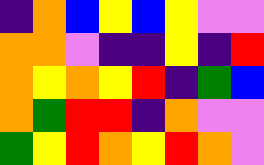[["indigo", "orange", "blue", "yellow", "blue", "yellow", "violet", "violet"], ["orange", "orange", "violet", "indigo", "indigo", "yellow", "indigo", "red"], ["orange", "yellow", "orange", "yellow", "red", "indigo", "green", "blue"], ["orange", "green", "red", "red", "indigo", "orange", "violet", "violet"], ["green", "yellow", "red", "orange", "yellow", "red", "orange", "violet"]]